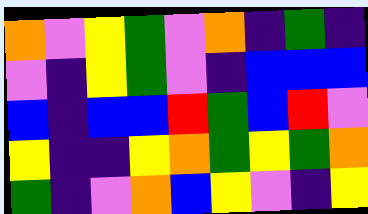[["orange", "violet", "yellow", "green", "violet", "orange", "indigo", "green", "indigo"], ["violet", "indigo", "yellow", "green", "violet", "indigo", "blue", "blue", "blue"], ["blue", "indigo", "blue", "blue", "red", "green", "blue", "red", "violet"], ["yellow", "indigo", "indigo", "yellow", "orange", "green", "yellow", "green", "orange"], ["green", "indigo", "violet", "orange", "blue", "yellow", "violet", "indigo", "yellow"]]